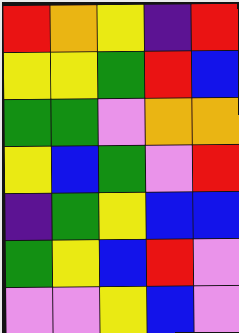[["red", "orange", "yellow", "indigo", "red"], ["yellow", "yellow", "green", "red", "blue"], ["green", "green", "violet", "orange", "orange"], ["yellow", "blue", "green", "violet", "red"], ["indigo", "green", "yellow", "blue", "blue"], ["green", "yellow", "blue", "red", "violet"], ["violet", "violet", "yellow", "blue", "violet"]]